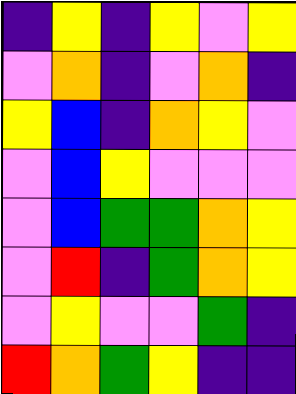[["indigo", "yellow", "indigo", "yellow", "violet", "yellow"], ["violet", "orange", "indigo", "violet", "orange", "indigo"], ["yellow", "blue", "indigo", "orange", "yellow", "violet"], ["violet", "blue", "yellow", "violet", "violet", "violet"], ["violet", "blue", "green", "green", "orange", "yellow"], ["violet", "red", "indigo", "green", "orange", "yellow"], ["violet", "yellow", "violet", "violet", "green", "indigo"], ["red", "orange", "green", "yellow", "indigo", "indigo"]]